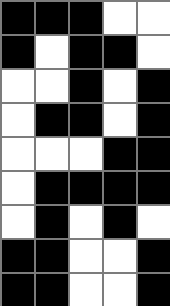[["black", "black", "black", "white", "white"], ["black", "white", "black", "black", "white"], ["white", "white", "black", "white", "black"], ["white", "black", "black", "white", "black"], ["white", "white", "white", "black", "black"], ["white", "black", "black", "black", "black"], ["white", "black", "white", "black", "white"], ["black", "black", "white", "white", "black"], ["black", "black", "white", "white", "black"]]